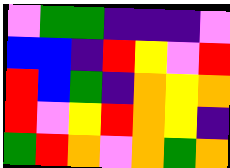[["violet", "green", "green", "indigo", "indigo", "indigo", "violet"], ["blue", "blue", "indigo", "red", "yellow", "violet", "red"], ["red", "blue", "green", "indigo", "orange", "yellow", "orange"], ["red", "violet", "yellow", "red", "orange", "yellow", "indigo"], ["green", "red", "orange", "violet", "orange", "green", "orange"]]